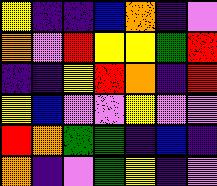[["yellow", "indigo", "indigo", "blue", "orange", "indigo", "violet"], ["orange", "violet", "red", "yellow", "yellow", "green", "red"], ["indigo", "indigo", "yellow", "red", "orange", "indigo", "red"], ["yellow", "blue", "violet", "violet", "yellow", "violet", "violet"], ["red", "orange", "green", "green", "indigo", "blue", "indigo"], ["orange", "indigo", "violet", "green", "yellow", "indigo", "violet"]]